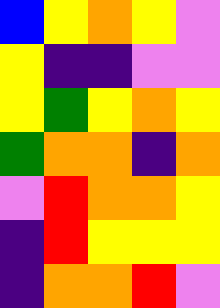[["blue", "yellow", "orange", "yellow", "violet"], ["yellow", "indigo", "indigo", "violet", "violet"], ["yellow", "green", "yellow", "orange", "yellow"], ["green", "orange", "orange", "indigo", "orange"], ["violet", "red", "orange", "orange", "yellow"], ["indigo", "red", "yellow", "yellow", "yellow"], ["indigo", "orange", "orange", "red", "violet"]]